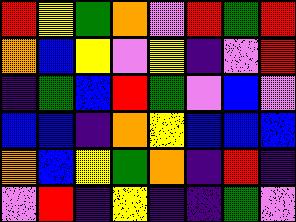[["red", "yellow", "green", "orange", "violet", "red", "green", "red"], ["orange", "blue", "yellow", "violet", "yellow", "indigo", "violet", "red"], ["indigo", "green", "blue", "red", "green", "violet", "blue", "violet"], ["blue", "blue", "indigo", "orange", "yellow", "blue", "blue", "blue"], ["orange", "blue", "yellow", "green", "orange", "indigo", "red", "indigo"], ["violet", "red", "indigo", "yellow", "indigo", "indigo", "green", "violet"]]